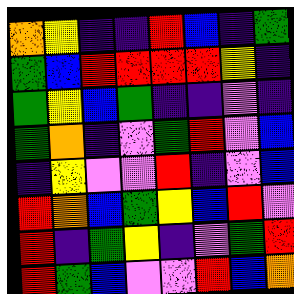[["orange", "yellow", "indigo", "indigo", "red", "blue", "indigo", "green"], ["green", "blue", "red", "red", "red", "red", "yellow", "indigo"], ["green", "yellow", "blue", "green", "indigo", "indigo", "violet", "indigo"], ["green", "orange", "indigo", "violet", "green", "red", "violet", "blue"], ["indigo", "yellow", "violet", "violet", "red", "indigo", "violet", "blue"], ["red", "orange", "blue", "green", "yellow", "blue", "red", "violet"], ["red", "indigo", "green", "yellow", "indigo", "violet", "green", "red"], ["red", "green", "blue", "violet", "violet", "red", "blue", "orange"]]